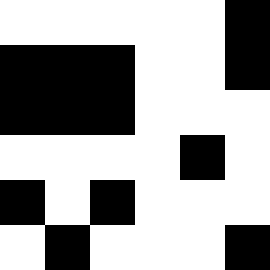[["white", "white", "white", "white", "white", "black"], ["black", "black", "black", "white", "white", "black"], ["black", "black", "black", "white", "white", "white"], ["white", "white", "white", "white", "black", "white"], ["black", "white", "black", "white", "white", "white"], ["white", "black", "white", "white", "white", "black"]]